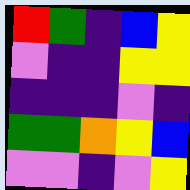[["red", "green", "indigo", "blue", "yellow"], ["violet", "indigo", "indigo", "yellow", "yellow"], ["indigo", "indigo", "indigo", "violet", "indigo"], ["green", "green", "orange", "yellow", "blue"], ["violet", "violet", "indigo", "violet", "yellow"]]